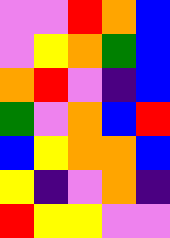[["violet", "violet", "red", "orange", "blue"], ["violet", "yellow", "orange", "green", "blue"], ["orange", "red", "violet", "indigo", "blue"], ["green", "violet", "orange", "blue", "red"], ["blue", "yellow", "orange", "orange", "blue"], ["yellow", "indigo", "violet", "orange", "indigo"], ["red", "yellow", "yellow", "violet", "violet"]]